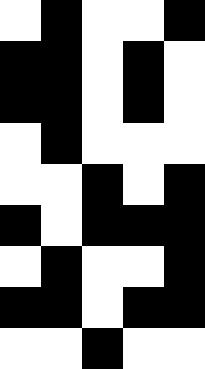[["white", "black", "white", "white", "black"], ["black", "black", "white", "black", "white"], ["black", "black", "white", "black", "white"], ["white", "black", "white", "white", "white"], ["white", "white", "black", "white", "black"], ["black", "white", "black", "black", "black"], ["white", "black", "white", "white", "black"], ["black", "black", "white", "black", "black"], ["white", "white", "black", "white", "white"]]